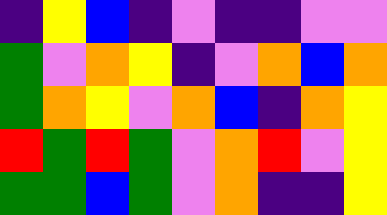[["indigo", "yellow", "blue", "indigo", "violet", "indigo", "indigo", "violet", "violet"], ["green", "violet", "orange", "yellow", "indigo", "violet", "orange", "blue", "orange"], ["green", "orange", "yellow", "violet", "orange", "blue", "indigo", "orange", "yellow"], ["red", "green", "red", "green", "violet", "orange", "red", "violet", "yellow"], ["green", "green", "blue", "green", "violet", "orange", "indigo", "indigo", "yellow"]]